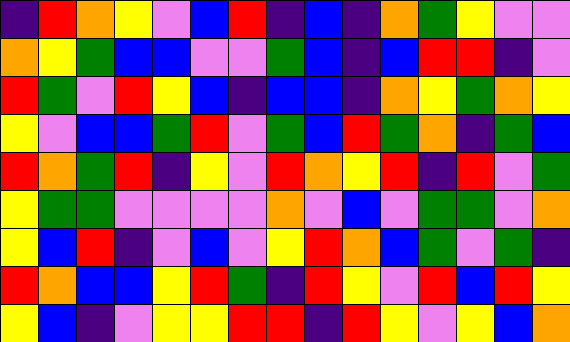[["indigo", "red", "orange", "yellow", "violet", "blue", "red", "indigo", "blue", "indigo", "orange", "green", "yellow", "violet", "violet"], ["orange", "yellow", "green", "blue", "blue", "violet", "violet", "green", "blue", "indigo", "blue", "red", "red", "indigo", "violet"], ["red", "green", "violet", "red", "yellow", "blue", "indigo", "blue", "blue", "indigo", "orange", "yellow", "green", "orange", "yellow"], ["yellow", "violet", "blue", "blue", "green", "red", "violet", "green", "blue", "red", "green", "orange", "indigo", "green", "blue"], ["red", "orange", "green", "red", "indigo", "yellow", "violet", "red", "orange", "yellow", "red", "indigo", "red", "violet", "green"], ["yellow", "green", "green", "violet", "violet", "violet", "violet", "orange", "violet", "blue", "violet", "green", "green", "violet", "orange"], ["yellow", "blue", "red", "indigo", "violet", "blue", "violet", "yellow", "red", "orange", "blue", "green", "violet", "green", "indigo"], ["red", "orange", "blue", "blue", "yellow", "red", "green", "indigo", "red", "yellow", "violet", "red", "blue", "red", "yellow"], ["yellow", "blue", "indigo", "violet", "yellow", "yellow", "red", "red", "indigo", "red", "yellow", "violet", "yellow", "blue", "orange"]]